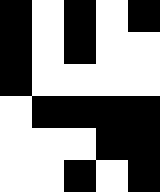[["black", "white", "black", "white", "black"], ["black", "white", "black", "white", "white"], ["black", "white", "white", "white", "white"], ["white", "black", "black", "black", "black"], ["white", "white", "white", "black", "black"], ["white", "white", "black", "white", "black"]]